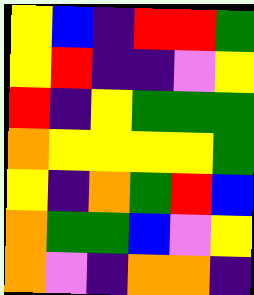[["yellow", "blue", "indigo", "red", "red", "green"], ["yellow", "red", "indigo", "indigo", "violet", "yellow"], ["red", "indigo", "yellow", "green", "green", "green"], ["orange", "yellow", "yellow", "yellow", "yellow", "green"], ["yellow", "indigo", "orange", "green", "red", "blue"], ["orange", "green", "green", "blue", "violet", "yellow"], ["orange", "violet", "indigo", "orange", "orange", "indigo"]]